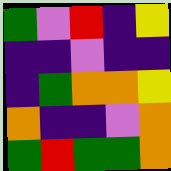[["green", "violet", "red", "indigo", "yellow"], ["indigo", "indigo", "violet", "indigo", "indigo"], ["indigo", "green", "orange", "orange", "yellow"], ["orange", "indigo", "indigo", "violet", "orange"], ["green", "red", "green", "green", "orange"]]